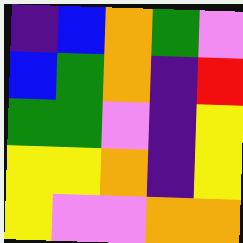[["indigo", "blue", "orange", "green", "violet"], ["blue", "green", "orange", "indigo", "red"], ["green", "green", "violet", "indigo", "yellow"], ["yellow", "yellow", "orange", "indigo", "yellow"], ["yellow", "violet", "violet", "orange", "orange"]]